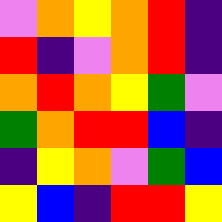[["violet", "orange", "yellow", "orange", "red", "indigo"], ["red", "indigo", "violet", "orange", "red", "indigo"], ["orange", "red", "orange", "yellow", "green", "violet"], ["green", "orange", "red", "red", "blue", "indigo"], ["indigo", "yellow", "orange", "violet", "green", "blue"], ["yellow", "blue", "indigo", "red", "red", "yellow"]]